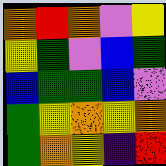[["orange", "red", "orange", "violet", "yellow"], ["yellow", "green", "violet", "blue", "green"], ["blue", "green", "green", "blue", "violet"], ["green", "yellow", "orange", "yellow", "orange"], ["green", "orange", "yellow", "indigo", "red"]]